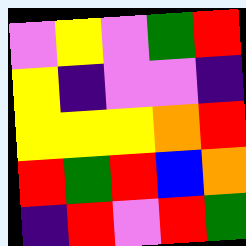[["violet", "yellow", "violet", "green", "red"], ["yellow", "indigo", "violet", "violet", "indigo"], ["yellow", "yellow", "yellow", "orange", "red"], ["red", "green", "red", "blue", "orange"], ["indigo", "red", "violet", "red", "green"]]